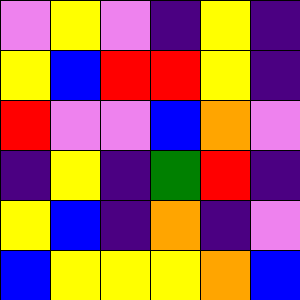[["violet", "yellow", "violet", "indigo", "yellow", "indigo"], ["yellow", "blue", "red", "red", "yellow", "indigo"], ["red", "violet", "violet", "blue", "orange", "violet"], ["indigo", "yellow", "indigo", "green", "red", "indigo"], ["yellow", "blue", "indigo", "orange", "indigo", "violet"], ["blue", "yellow", "yellow", "yellow", "orange", "blue"]]